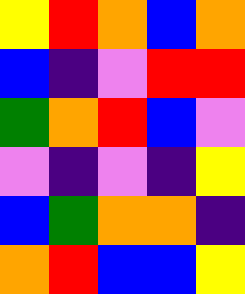[["yellow", "red", "orange", "blue", "orange"], ["blue", "indigo", "violet", "red", "red"], ["green", "orange", "red", "blue", "violet"], ["violet", "indigo", "violet", "indigo", "yellow"], ["blue", "green", "orange", "orange", "indigo"], ["orange", "red", "blue", "blue", "yellow"]]